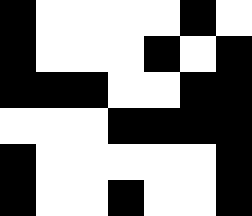[["black", "white", "white", "white", "white", "black", "white"], ["black", "white", "white", "white", "black", "white", "black"], ["black", "black", "black", "white", "white", "black", "black"], ["white", "white", "white", "black", "black", "black", "black"], ["black", "white", "white", "white", "white", "white", "black"], ["black", "white", "white", "black", "white", "white", "black"]]